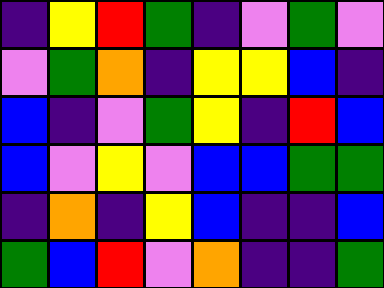[["indigo", "yellow", "red", "green", "indigo", "violet", "green", "violet"], ["violet", "green", "orange", "indigo", "yellow", "yellow", "blue", "indigo"], ["blue", "indigo", "violet", "green", "yellow", "indigo", "red", "blue"], ["blue", "violet", "yellow", "violet", "blue", "blue", "green", "green"], ["indigo", "orange", "indigo", "yellow", "blue", "indigo", "indigo", "blue"], ["green", "blue", "red", "violet", "orange", "indigo", "indigo", "green"]]